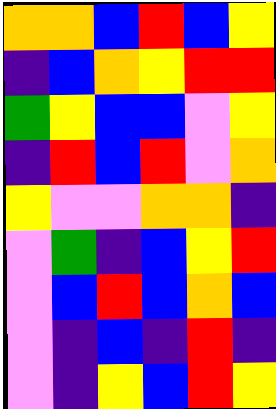[["orange", "orange", "blue", "red", "blue", "yellow"], ["indigo", "blue", "orange", "yellow", "red", "red"], ["green", "yellow", "blue", "blue", "violet", "yellow"], ["indigo", "red", "blue", "red", "violet", "orange"], ["yellow", "violet", "violet", "orange", "orange", "indigo"], ["violet", "green", "indigo", "blue", "yellow", "red"], ["violet", "blue", "red", "blue", "orange", "blue"], ["violet", "indigo", "blue", "indigo", "red", "indigo"], ["violet", "indigo", "yellow", "blue", "red", "yellow"]]